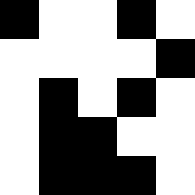[["black", "white", "white", "black", "white"], ["white", "white", "white", "white", "black"], ["white", "black", "white", "black", "white"], ["white", "black", "black", "white", "white"], ["white", "black", "black", "black", "white"]]